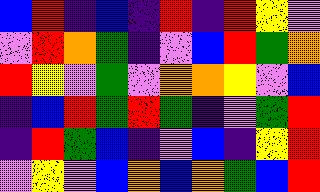[["blue", "red", "indigo", "blue", "indigo", "red", "indigo", "red", "yellow", "violet"], ["violet", "red", "orange", "green", "indigo", "violet", "blue", "red", "green", "orange"], ["red", "yellow", "violet", "green", "violet", "orange", "orange", "yellow", "violet", "blue"], ["indigo", "blue", "red", "green", "red", "green", "indigo", "violet", "green", "red"], ["indigo", "red", "green", "blue", "indigo", "violet", "blue", "indigo", "yellow", "red"], ["violet", "yellow", "violet", "blue", "orange", "blue", "orange", "green", "blue", "red"]]